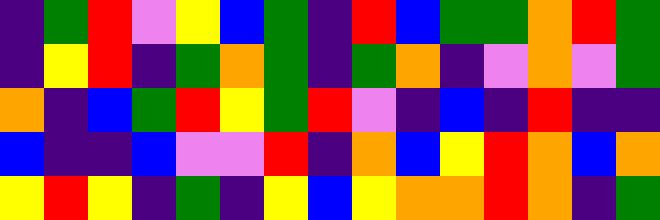[["indigo", "green", "red", "violet", "yellow", "blue", "green", "indigo", "red", "blue", "green", "green", "orange", "red", "green"], ["indigo", "yellow", "red", "indigo", "green", "orange", "green", "indigo", "green", "orange", "indigo", "violet", "orange", "violet", "green"], ["orange", "indigo", "blue", "green", "red", "yellow", "green", "red", "violet", "indigo", "blue", "indigo", "red", "indigo", "indigo"], ["blue", "indigo", "indigo", "blue", "violet", "violet", "red", "indigo", "orange", "blue", "yellow", "red", "orange", "blue", "orange"], ["yellow", "red", "yellow", "indigo", "green", "indigo", "yellow", "blue", "yellow", "orange", "orange", "red", "orange", "indigo", "green"]]